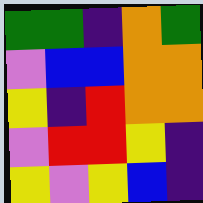[["green", "green", "indigo", "orange", "green"], ["violet", "blue", "blue", "orange", "orange"], ["yellow", "indigo", "red", "orange", "orange"], ["violet", "red", "red", "yellow", "indigo"], ["yellow", "violet", "yellow", "blue", "indigo"]]